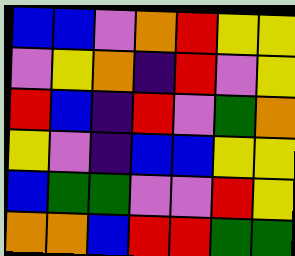[["blue", "blue", "violet", "orange", "red", "yellow", "yellow"], ["violet", "yellow", "orange", "indigo", "red", "violet", "yellow"], ["red", "blue", "indigo", "red", "violet", "green", "orange"], ["yellow", "violet", "indigo", "blue", "blue", "yellow", "yellow"], ["blue", "green", "green", "violet", "violet", "red", "yellow"], ["orange", "orange", "blue", "red", "red", "green", "green"]]